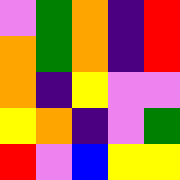[["violet", "green", "orange", "indigo", "red"], ["orange", "green", "orange", "indigo", "red"], ["orange", "indigo", "yellow", "violet", "violet"], ["yellow", "orange", "indigo", "violet", "green"], ["red", "violet", "blue", "yellow", "yellow"]]